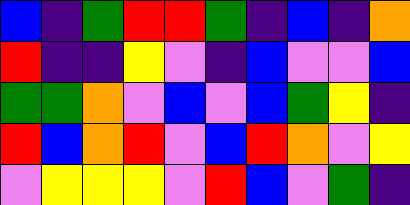[["blue", "indigo", "green", "red", "red", "green", "indigo", "blue", "indigo", "orange"], ["red", "indigo", "indigo", "yellow", "violet", "indigo", "blue", "violet", "violet", "blue"], ["green", "green", "orange", "violet", "blue", "violet", "blue", "green", "yellow", "indigo"], ["red", "blue", "orange", "red", "violet", "blue", "red", "orange", "violet", "yellow"], ["violet", "yellow", "yellow", "yellow", "violet", "red", "blue", "violet", "green", "indigo"]]